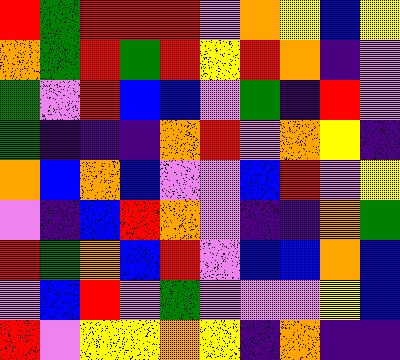[["red", "green", "red", "red", "red", "violet", "orange", "yellow", "blue", "yellow"], ["orange", "green", "red", "green", "red", "yellow", "red", "orange", "indigo", "violet"], ["green", "violet", "red", "blue", "blue", "violet", "green", "indigo", "red", "violet"], ["green", "indigo", "indigo", "indigo", "orange", "red", "violet", "orange", "yellow", "indigo"], ["orange", "blue", "orange", "blue", "violet", "violet", "blue", "red", "violet", "yellow"], ["violet", "indigo", "blue", "red", "orange", "violet", "indigo", "indigo", "orange", "green"], ["red", "green", "orange", "blue", "red", "violet", "blue", "blue", "orange", "blue"], ["violet", "blue", "red", "violet", "green", "violet", "violet", "violet", "yellow", "blue"], ["red", "violet", "yellow", "yellow", "orange", "yellow", "indigo", "orange", "indigo", "indigo"]]